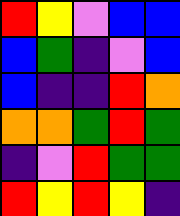[["red", "yellow", "violet", "blue", "blue"], ["blue", "green", "indigo", "violet", "blue"], ["blue", "indigo", "indigo", "red", "orange"], ["orange", "orange", "green", "red", "green"], ["indigo", "violet", "red", "green", "green"], ["red", "yellow", "red", "yellow", "indigo"]]